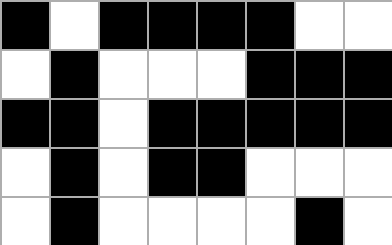[["black", "white", "black", "black", "black", "black", "white", "white"], ["white", "black", "white", "white", "white", "black", "black", "black"], ["black", "black", "white", "black", "black", "black", "black", "black"], ["white", "black", "white", "black", "black", "white", "white", "white"], ["white", "black", "white", "white", "white", "white", "black", "white"]]